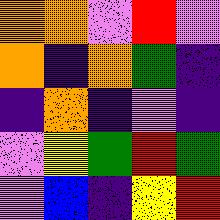[["orange", "orange", "violet", "red", "violet"], ["orange", "indigo", "orange", "green", "indigo"], ["indigo", "orange", "indigo", "violet", "indigo"], ["violet", "yellow", "green", "red", "green"], ["violet", "blue", "indigo", "yellow", "red"]]